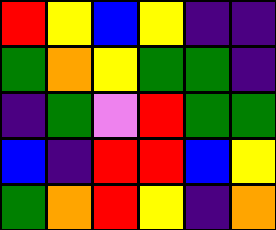[["red", "yellow", "blue", "yellow", "indigo", "indigo"], ["green", "orange", "yellow", "green", "green", "indigo"], ["indigo", "green", "violet", "red", "green", "green"], ["blue", "indigo", "red", "red", "blue", "yellow"], ["green", "orange", "red", "yellow", "indigo", "orange"]]